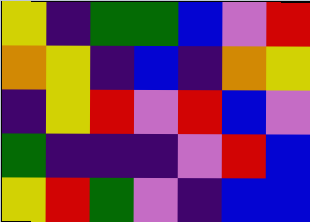[["yellow", "indigo", "green", "green", "blue", "violet", "red"], ["orange", "yellow", "indigo", "blue", "indigo", "orange", "yellow"], ["indigo", "yellow", "red", "violet", "red", "blue", "violet"], ["green", "indigo", "indigo", "indigo", "violet", "red", "blue"], ["yellow", "red", "green", "violet", "indigo", "blue", "blue"]]